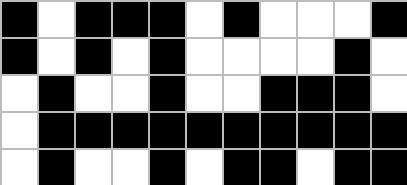[["black", "white", "black", "black", "black", "white", "black", "white", "white", "white", "black"], ["black", "white", "black", "white", "black", "white", "white", "white", "white", "black", "white"], ["white", "black", "white", "white", "black", "white", "white", "black", "black", "black", "white"], ["white", "black", "black", "black", "black", "black", "black", "black", "black", "black", "black"], ["white", "black", "white", "white", "black", "white", "black", "black", "white", "black", "black"]]